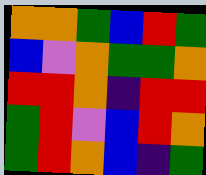[["orange", "orange", "green", "blue", "red", "green"], ["blue", "violet", "orange", "green", "green", "orange"], ["red", "red", "orange", "indigo", "red", "red"], ["green", "red", "violet", "blue", "red", "orange"], ["green", "red", "orange", "blue", "indigo", "green"]]